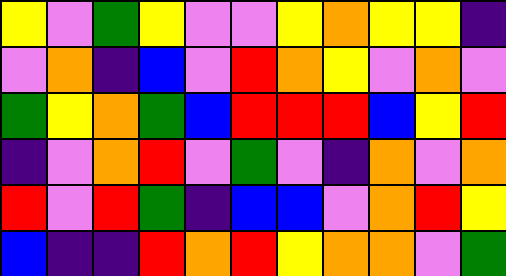[["yellow", "violet", "green", "yellow", "violet", "violet", "yellow", "orange", "yellow", "yellow", "indigo"], ["violet", "orange", "indigo", "blue", "violet", "red", "orange", "yellow", "violet", "orange", "violet"], ["green", "yellow", "orange", "green", "blue", "red", "red", "red", "blue", "yellow", "red"], ["indigo", "violet", "orange", "red", "violet", "green", "violet", "indigo", "orange", "violet", "orange"], ["red", "violet", "red", "green", "indigo", "blue", "blue", "violet", "orange", "red", "yellow"], ["blue", "indigo", "indigo", "red", "orange", "red", "yellow", "orange", "orange", "violet", "green"]]